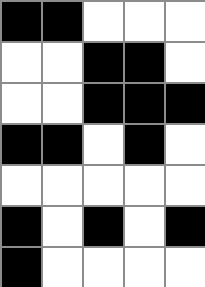[["black", "black", "white", "white", "white"], ["white", "white", "black", "black", "white"], ["white", "white", "black", "black", "black"], ["black", "black", "white", "black", "white"], ["white", "white", "white", "white", "white"], ["black", "white", "black", "white", "black"], ["black", "white", "white", "white", "white"]]